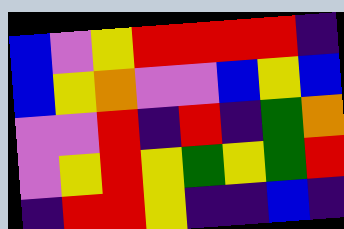[["blue", "violet", "yellow", "red", "red", "red", "red", "indigo"], ["blue", "yellow", "orange", "violet", "violet", "blue", "yellow", "blue"], ["violet", "violet", "red", "indigo", "red", "indigo", "green", "orange"], ["violet", "yellow", "red", "yellow", "green", "yellow", "green", "red"], ["indigo", "red", "red", "yellow", "indigo", "indigo", "blue", "indigo"]]